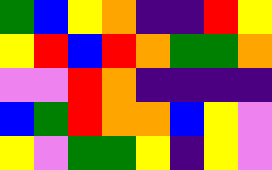[["green", "blue", "yellow", "orange", "indigo", "indigo", "red", "yellow"], ["yellow", "red", "blue", "red", "orange", "green", "green", "orange"], ["violet", "violet", "red", "orange", "indigo", "indigo", "indigo", "indigo"], ["blue", "green", "red", "orange", "orange", "blue", "yellow", "violet"], ["yellow", "violet", "green", "green", "yellow", "indigo", "yellow", "violet"]]